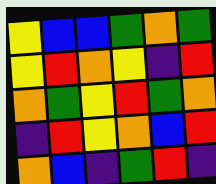[["yellow", "blue", "blue", "green", "orange", "green"], ["yellow", "red", "orange", "yellow", "indigo", "red"], ["orange", "green", "yellow", "red", "green", "orange"], ["indigo", "red", "yellow", "orange", "blue", "red"], ["orange", "blue", "indigo", "green", "red", "indigo"]]